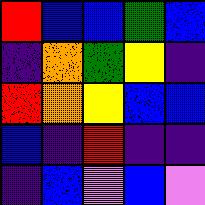[["red", "blue", "blue", "green", "blue"], ["indigo", "orange", "green", "yellow", "indigo"], ["red", "orange", "yellow", "blue", "blue"], ["blue", "indigo", "red", "indigo", "indigo"], ["indigo", "blue", "violet", "blue", "violet"]]